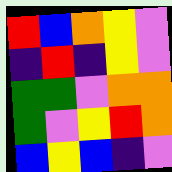[["red", "blue", "orange", "yellow", "violet"], ["indigo", "red", "indigo", "yellow", "violet"], ["green", "green", "violet", "orange", "orange"], ["green", "violet", "yellow", "red", "orange"], ["blue", "yellow", "blue", "indigo", "violet"]]